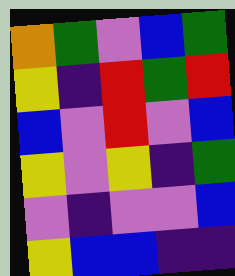[["orange", "green", "violet", "blue", "green"], ["yellow", "indigo", "red", "green", "red"], ["blue", "violet", "red", "violet", "blue"], ["yellow", "violet", "yellow", "indigo", "green"], ["violet", "indigo", "violet", "violet", "blue"], ["yellow", "blue", "blue", "indigo", "indigo"]]